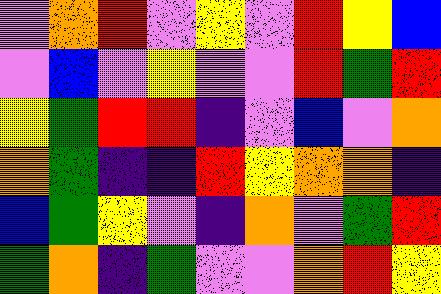[["violet", "orange", "red", "violet", "yellow", "violet", "red", "yellow", "blue"], ["violet", "blue", "violet", "yellow", "violet", "violet", "red", "green", "red"], ["yellow", "green", "red", "red", "indigo", "violet", "blue", "violet", "orange"], ["orange", "green", "indigo", "indigo", "red", "yellow", "orange", "orange", "indigo"], ["blue", "green", "yellow", "violet", "indigo", "orange", "violet", "green", "red"], ["green", "orange", "indigo", "green", "violet", "violet", "orange", "red", "yellow"]]